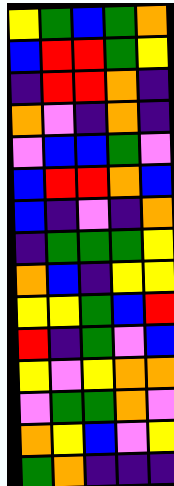[["yellow", "green", "blue", "green", "orange"], ["blue", "red", "red", "green", "yellow"], ["indigo", "red", "red", "orange", "indigo"], ["orange", "violet", "indigo", "orange", "indigo"], ["violet", "blue", "blue", "green", "violet"], ["blue", "red", "red", "orange", "blue"], ["blue", "indigo", "violet", "indigo", "orange"], ["indigo", "green", "green", "green", "yellow"], ["orange", "blue", "indigo", "yellow", "yellow"], ["yellow", "yellow", "green", "blue", "red"], ["red", "indigo", "green", "violet", "blue"], ["yellow", "violet", "yellow", "orange", "orange"], ["violet", "green", "green", "orange", "violet"], ["orange", "yellow", "blue", "violet", "yellow"], ["green", "orange", "indigo", "indigo", "indigo"]]